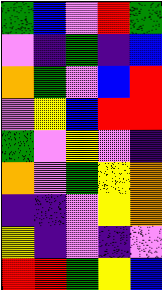[["green", "blue", "violet", "red", "green"], ["violet", "indigo", "green", "indigo", "blue"], ["orange", "green", "violet", "blue", "red"], ["violet", "yellow", "blue", "red", "red"], ["green", "violet", "yellow", "violet", "indigo"], ["orange", "violet", "green", "yellow", "orange"], ["indigo", "indigo", "violet", "yellow", "orange"], ["yellow", "indigo", "violet", "indigo", "violet"], ["red", "red", "green", "yellow", "blue"]]